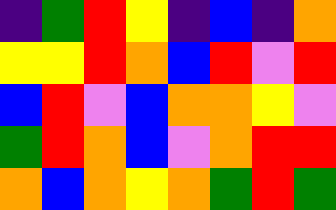[["indigo", "green", "red", "yellow", "indigo", "blue", "indigo", "orange"], ["yellow", "yellow", "red", "orange", "blue", "red", "violet", "red"], ["blue", "red", "violet", "blue", "orange", "orange", "yellow", "violet"], ["green", "red", "orange", "blue", "violet", "orange", "red", "red"], ["orange", "blue", "orange", "yellow", "orange", "green", "red", "green"]]